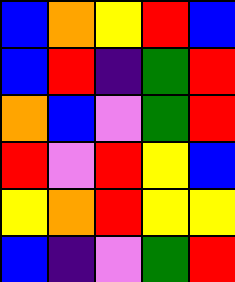[["blue", "orange", "yellow", "red", "blue"], ["blue", "red", "indigo", "green", "red"], ["orange", "blue", "violet", "green", "red"], ["red", "violet", "red", "yellow", "blue"], ["yellow", "orange", "red", "yellow", "yellow"], ["blue", "indigo", "violet", "green", "red"]]